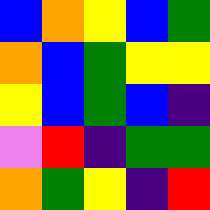[["blue", "orange", "yellow", "blue", "green"], ["orange", "blue", "green", "yellow", "yellow"], ["yellow", "blue", "green", "blue", "indigo"], ["violet", "red", "indigo", "green", "green"], ["orange", "green", "yellow", "indigo", "red"]]